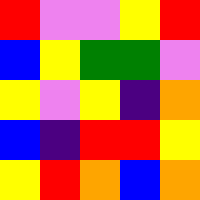[["red", "violet", "violet", "yellow", "red"], ["blue", "yellow", "green", "green", "violet"], ["yellow", "violet", "yellow", "indigo", "orange"], ["blue", "indigo", "red", "red", "yellow"], ["yellow", "red", "orange", "blue", "orange"]]